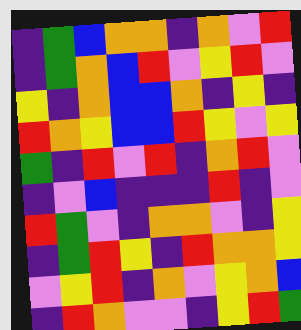[["indigo", "green", "blue", "orange", "orange", "indigo", "orange", "violet", "red"], ["indigo", "green", "orange", "blue", "red", "violet", "yellow", "red", "violet"], ["yellow", "indigo", "orange", "blue", "blue", "orange", "indigo", "yellow", "indigo"], ["red", "orange", "yellow", "blue", "blue", "red", "yellow", "violet", "yellow"], ["green", "indigo", "red", "violet", "red", "indigo", "orange", "red", "violet"], ["indigo", "violet", "blue", "indigo", "indigo", "indigo", "red", "indigo", "violet"], ["red", "green", "violet", "indigo", "orange", "orange", "violet", "indigo", "yellow"], ["indigo", "green", "red", "yellow", "indigo", "red", "orange", "orange", "yellow"], ["violet", "yellow", "red", "indigo", "orange", "violet", "yellow", "orange", "blue"], ["indigo", "red", "orange", "violet", "violet", "indigo", "yellow", "red", "green"]]